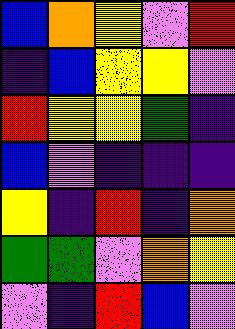[["blue", "orange", "yellow", "violet", "red"], ["indigo", "blue", "yellow", "yellow", "violet"], ["red", "yellow", "yellow", "green", "indigo"], ["blue", "violet", "indigo", "indigo", "indigo"], ["yellow", "indigo", "red", "indigo", "orange"], ["green", "green", "violet", "orange", "yellow"], ["violet", "indigo", "red", "blue", "violet"]]